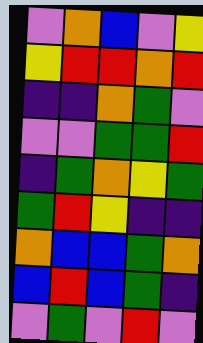[["violet", "orange", "blue", "violet", "yellow"], ["yellow", "red", "red", "orange", "red"], ["indigo", "indigo", "orange", "green", "violet"], ["violet", "violet", "green", "green", "red"], ["indigo", "green", "orange", "yellow", "green"], ["green", "red", "yellow", "indigo", "indigo"], ["orange", "blue", "blue", "green", "orange"], ["blue", "red", "blue", "green", "indigo"], ["violet", "green", "violet", "red", "violet"]]